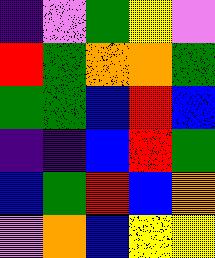[["indigo", "violet", "green", "yellow", "violet"], ["red", "green", "orange", "orange", "green"], ["green", "green", "blue", "red", "blue"], ["indigo", "indigo", "blue", "red", "green"], ["blue", "green", "red", "blue", "orange"], ["violet", "orange", "blue", "yellow", "yellow"]]